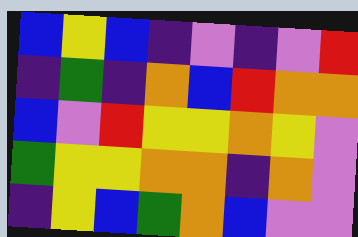[["blue", "yellow", "blue", "indigo", "violet", "indigo", "violet", "red"], ["indigo", "green", "indigo", "orange", "blue", "red", "orange", "orange"], ["blue", "violet", "red", "yellow", "yellow", "orange", "yellow", "violet"], ["green", "yellow", "yellow", "orange", "orange", "indigo", "orange", "violet"], ["indigo", "yellow", "blue", "green", "orange", "blue", "violet", "violet"]]